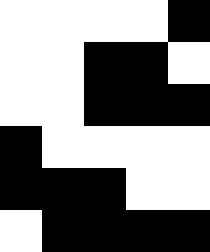[["white", "white", "white", "white", "black"], ["white", "white", "black", "black", "white"], ["white", "white", "black", "black", "black"], ["black", "white", "white", "white", "white"], ["black", "black", "black", "white", "white"], ["white", "black", "black", "black", "black"]]